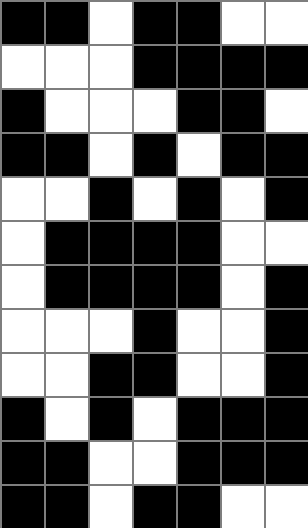[["black", "black", "white", "black", "black", "white", "white"], ["white", "white", "white", "black", "black", "black", "black"], ["black", "white", "white", "white", "black", "black", "white"], ["black", "black", "white", "black", "white", "black", "black"], ["white", "white", "black", "white", "black", "white", "black"], ["white", "black", "black", "black", "black", "white", "white"], ["white", "black", "black", "black", "black", "white", "black"], ["white", "white", "white", "black", "white", "white", "black"], ["white", "white", "black", "black", "white", "white", "black"], ["black", "white", "black", "white", "black", "black", "black"], ["black", "black", "white", "white", "black", "black", "black"], ["black", "black", "white", "black", "black", "white", "white"]]